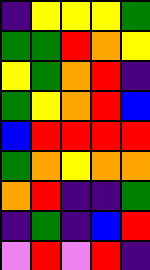[["indigo", "yellow", "yellow", "yellow", "green"], ["green", "green", "red", "orange", "yellow"], ["yellow", "green", "orange", "red", "indigo"], ["green", "yellow", "orange", "red", "blue"], ["blue", "red", "red", "red", "red"], ["green", "orange", "yellow", "orange", "orange"], ["orange", "red", "indigo", "indigo", "green"], ["indigo", "green", "indigo", "blue", "red"], ["violet", "red", "violet", "red", "indigo"]]